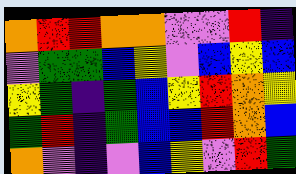[["orange", "red", "red", "orange", "orange", "violet", "violet", "red", "indigo"], ["violet", "green", "green", "blue", "yellow", "violet", "blue", "yellow", "blue"], ["yellow", "green", "indigo", "green", "blue", "yellow", "red", "orange", "yellow"], ["green", "red", "indigo", "green", "blue", "blue", "red", "orange", "blue"], ["orange", "violet", "indigo", "violet", "blue", "yellow", "violet", "red", "green"]]